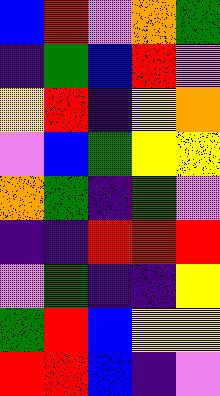[["blue", "red", "violet", "orange", "green"], ["indigo", "green", "blue", "red", "violet"], ["yellow", "red", "indigo", "yellow", "orange"], ["violet", "blue", "green", "yellow", "yellow"], ["orange", "green", "indigo", "green", "violet"], ["indigo", "indigo", "red", "red", "red"], ["violet", "green", "indigo", "indigo", "yellow"], ["green", "red", "blue", "yellow", "yellow"], ["red", "red", "blue", "indigo", "violet"]]